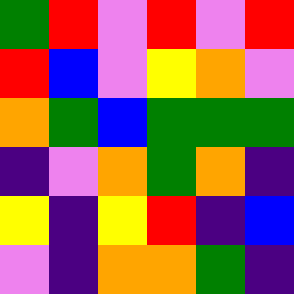[["green", "red", "violet", "red", "violet", "red"], ["red", "blue", "violet", "yellow", "orange", "violet"], ["orange", "green", "blue", "green", "green", "green"], ["indigo", "violet", "orange", "green", "orange", "indigo"], ["yellow", "indigo", "yellow", "red", "indigo", "blue"], ["violet", "indigo", "orange", "orange", "green", "indigo"]]